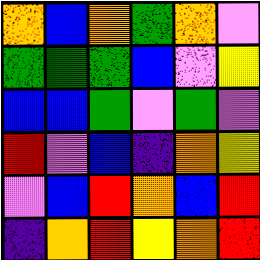[["orange", "blue", "orange", "green", "orange", "violet"], ["green", "green", "green", "blue", "violet", "yellow"], ["blue", "blue", "green", "violet", "green", "violet"], ["red", "violet", "blue", "indigo", "orange", "yellow"], ["violet", "blue", "red", "orange", "blue", "red"], ["indigo", "orange", "red", "yellow", "orange", "red"]]